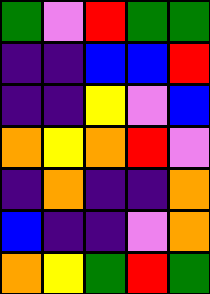[["green", "violet", "red", "green", "green"], ["indigo", "indigo", "blue", "blue", "red"], ["indigo", "indigo", "yellow", "violet", "blue"], ["orange", "yellow", "orange", "red", "violet"], ["indigo", "orange", "indigo", "indigo", "orange"], ["blue", "indigo", "indigo", "violet", "orange"], ["orange", "yellow", "green", "red", "green"]]